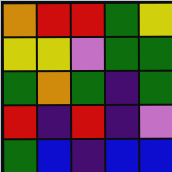[["orange", "red", "red", "green", "yellow"], ["yellow", "yellow", "violet", "green", "green"], ["green", "orange", "green", "indigo", "green"], ["red", "indigo", "red", "indigo", "violet"], ["green", "blue", "indigo", "blue", "blue"]]